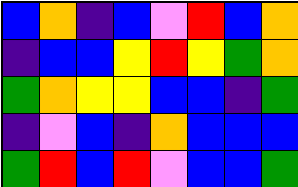[["blue", "orange", "indigo", "blue", "violet", "red", "blue", "orange"], ["indigo", "blue", "blue", "yellow", "red", "yellow", "green", "orange"], ["green", "orange", "yellow", "yellow", "blue", "blue", "indigo", "green"], ["indigo", "violet", "blue", "indigo", "orange", "blue", "blue", "blue"], ["green", "red", "blue", "red", "violet", "blue", "blue", "green"]]